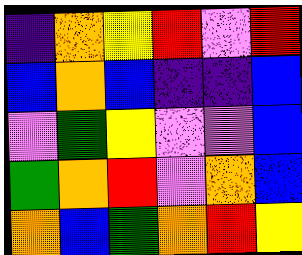[["indigo", "orange", "yellow", "red", "violet", "red"], ["blue", "orange", "blue", "indigo", "indigo", "blue"], ["violet", "green", "yellow", "violet", "violet", "blue"], ["green", "orange", "red", "violet", "orange", "blue"], ["orange", "blue", "green", "orange", "red", "yellow"]]